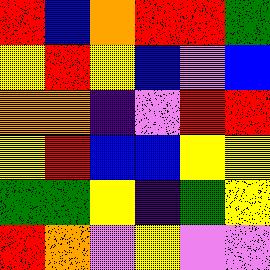[["red", "blue", "orange", "red", "red", "green"], ["yellow", "red", "yellow", "blue", "violet", "blue"], ["orange", "orange", "indigo", "violet", "red", "red"], ["yellow", "red", "blue", "blue", "yellow", "yellow"], ["green", "green", "yellow", "indigo", "green", "yellow"], ["red", "orange", "violet", "yellow", "violet", "violet"]]